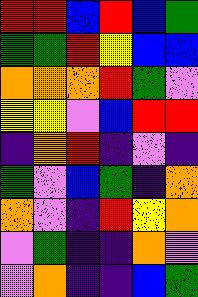[["red", "red", "blue", "red", "blue", "green"], ["green", "green", "red", "yellow", "blue", "blue"], ["orange", "orange", "orange", "red", "green", "violet"], ["yellow", "yellow", "violet", "blue", "red", "red"], ["indigo", "orange", "red", "indigo", "violet", "indigo"], ["green", "violet", "blue", "green", "indigo", "orange"], ["orange", "violet", "indigo", "red", "yellow", "orange"], ["violet", "green", "indigo", "indigo", "orange", "violet"], ["violet", "orange", "indigo", "indigo", "blue", "green"]]